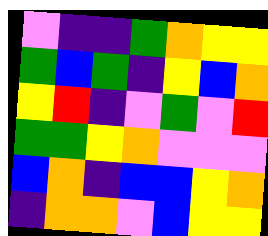[["violet", "indigo", "indigo", "green", "orange", "yellow", "yellow"], ["green", "blue", "green", "indigo", "yellow", "blue", "orange"], ["yellow", "red", "indigo", "violet", "green", "violet", "red"], ["green", "green", "yellow", "orange", "violet", "violet", "violet"], ["blue", "orange", "indigo", "blue", "blue", "yellow", "orange"], ["indigo", "orange", "orange", "violet", "blue", "yellow", "yellow"]]